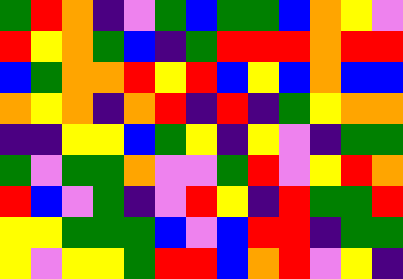[["green", "red", "orange", "indigo", "violet", "green", "blue", "green", "green", "blue", "orange", "yellow", "violet"], ["red", "yellow", "orange", "green", "blue", "indigo", "green", "red", "red", "red", "orange", "red", "red"], ["blue", "green", "orange", "orange", "red", "yellow", "red", "blue", "yellow", "blue", "orange", "blue", "blue"], ["orange", "yellow", "orange", "indigo", "orange", "red", "indigo", "red", "indigo", "green", "yellow", "orange", "orange"], ["indigo", "indigo", "yellow", "yellow", "blue", "green", "yellow", "indigo", "yellow", "violet", "indigo", "green", "green"], ["green", "violet", "green", "green", "orange", "violet", "violet", "green", "red", "violet", "yellow", "red", "orange"], ["red", "blue", "violet", "green", "indigo", "violet", "red", "yellow", "indigo", "red", "green", "green", "red"], ["yellow", "yellow", "green", "green", "green", "blue", "violet", "blue", "red", "red", "indigo", "green", "green"], ["yellow", "violet", "yellow", "yellow", "green", "red", "red", "blue", "orange", "red", "violet", "yellow", "indigo"]]